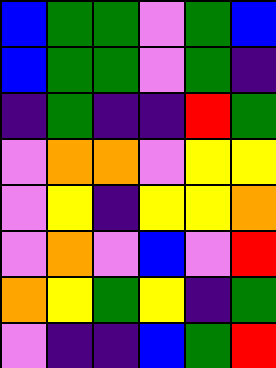[["blue", "green", "green", "violet", "green", "blue"], ["blue", "green", "green", "violet", "green", "indigo"], ["indigo", "green", "indigo", "indigo", "red", "green"], ["violet", "orange", "orange", "violet", "yellow", "yellow"], ["violet", "yellow", "indigo", "yellow", "yellow", "orange"], ["violet", "orange", "violet", "blue", "violet", "red"], ["orange", "yellow", "green", "yellow", "indigo", "green"], ["violet", "indigo", "indigo", "blue", "green", "red"]]